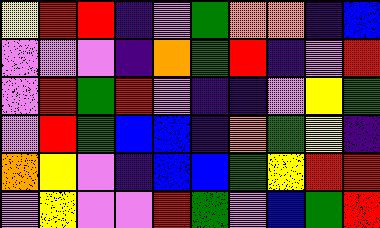[["yellow", "red", "red", "indigo", "violet", "green", "orange", "orange", "indigo", "blue"], ["violet", "violet", "violet", "indigo", "orange", "green", "red", "indigo", "violet", "red"], ["violet", "red", "green", "red", "violet", "indigo", "indigo", "violet", "yellow", "green"], ["violet", "red", "green", "blue", "blue", "indigo", "orange", "green", "yellow", "indigo"], ["orange", "yellow", "violet", "indigo", "blue", "blue", "green", "yellow", "red", "red"], ["violet", "yellow", "violet", "violet", "red", "green", "violet", "blue", "green", "red"]]